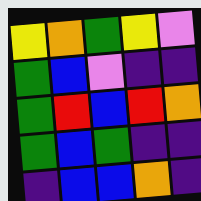[["yellow", "orange", "green", "yellow", "violet"], ["green", "blue", "violet", "indigo", "indigo"], ["green", "red", "blue", "red", "orange"], ["green", "blue", "green", "indigo", "indigo"], ["indigo", "blue", "blue", "orange", "indigo"]]